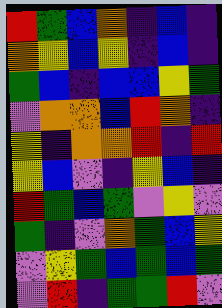[["red", "green", "blue", "orange", "indigo", "blue", "indigo"], ["orange", "yellow", "blue", "yellow", "indigo", "blue", "indigo"], ["green", "blue", "indigo", "blue", "blue", "yellow", "green"], ["violet", "orange", "orange", "blue", "red", "orange", "indigo"], ["yellow", "indigo", "orange", "orange", "red", "indigo", "red"], ["yellow", "blue", "violet", "indigo", "yellow", "blue", "indigo"], ["red", "green", "blue", "green", "violet", "yellow", "violet"], ["green", "indigo", "violet", "orange", "green", "blue", "yellow"], ["violet", "yellow", "green", "blue", "green", "blue", "green"], ["violet", "red", "indigo", "green", "green", "red", "violet"]]